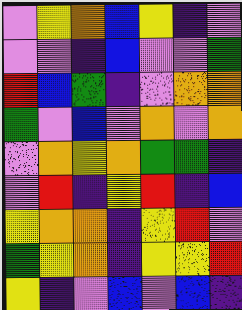[["violet", "yellow", "orange", "blue", "yellow", "indigo", "violet"], ["violet", "violet", "indigo", "blue", "violet", "violet", "green"], ["red", "blue", "green", "indigo", "violet", "orange", "orange"], ["green", "violet", "blue", "violet", "orange", "violet", "orange"], ["violet", "orange", "yellow", "orange", "green", "green", "indigo"], ["violet", "red", "indigo", "yellow", "red", "indigo", "blue"], ["yellow", "orange", "orange", "indigo", "yellow", "red", "violet"], ["green", "yellow", "orange", "indigo", "yellow", "yellow", "red"], ["yellow", "indigo", "violet", "blue", "violet", "blue", "indigo"]]